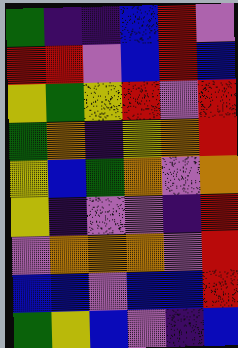[["green", "indigo", "indigo", "blue", "red", "violet"], ["red", "red", "violet", "blue", "red", "blue"], ["yellow", "green", "yellow", "red", "violet", "red"], ["green", "orange", "indigo", "yellow", "orange", "red"], ["yellow", "blue", "green", "orange", "violet", "orange"], ["yellow", "indigo", "violet", "violet", "indigo", "red"], ["violet", "orange", "orange", "orange", "violet", "red"], ["blue", "blue", "violet", "blue", "blue", "red"], ["green", "yellow", "blue", "violet", "indigo", "blue"]]